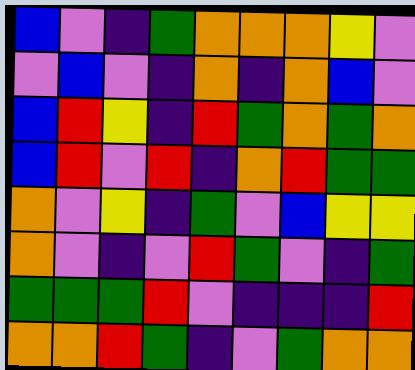[["blue", "violet", "indigo", "green", "orange", "orange", "orange", "yellow", "violet"], ["violet", "blue", "violet", "indigo", "orange", "indigo", "orange", "blue", "violet"], ["blue", "red", "yellow", "indigo", "red", "green", "orange", "green", "orange"], ["blue", "red", "violet", "red", "indigo", "orange", "red", "green", "green"], ["orange", "violet", "yellow", "indigo", "green", "violet", "blue", "yellow", "yellow"], ["orange", "violet", "indigo", "violet", "red", "green", "violet", "indigo", "green"], ["green", "green", "green", "red", "violet", "indigo", "indigo", "indigo", "red"], ["orange", "orange", "red", "green", "indigo", "violet", "green", "orange", "orange"]]